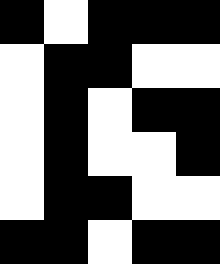[["black", "white", "black", "black", "black"], ["white", "black", "black", "white", "white"], ["white", "black", "white", "black", "black"], ["white", "black", "white", "white", "black"], ["white", "black", "black", "white", "white"], ["black", "black", "white", "black", "black"]]